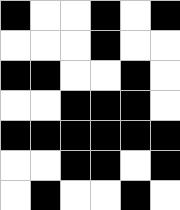[["black", "white", "white", "black", "white", "black"], ["white", "white", "white", "black", "white", "white"], ["black", "black", "white", "white", "black", "white"], ["white", "white", "black", "black", "black", "white"], ["black", "black", "black", "black", "black", "black"], ["white", "white", "black", "black", "white", "black"], ["white", "black", "white", "white", "black", "white"]]